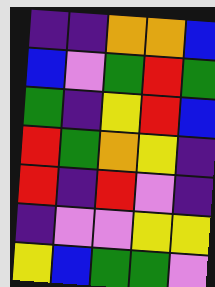[["indigo", "indigo", "orange", "orange", "blue"], ["blue", "violet", "green", "red", "green"], ["green", "indigo", "yellow", "red", "blue"], ["red", "green", "orange", "yellow", "indigo"], ["red", "indigo", "red", "violet", "indigo"], ["indigo", "violet", "violet", "yellow", "yellow"], ["yellow", "blue", "green", "green", "violet"]]